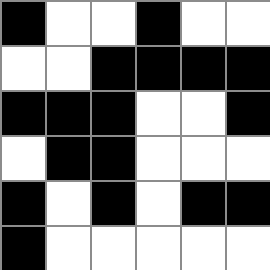[["black", "white", "white", "black", "white", "white"], ["white", "white", "black", "black", "black", "black"], ["black", "black", "black", "white", "white", "black"], ["white", "black", "black", "white", "white", "white"], ["black", "white", "black", "white", "black", "black"], ["black", "white", "white", "white", "white", "white"]]